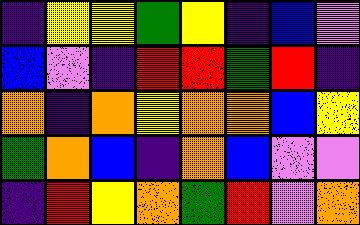[["indigo", "yellow", "yellow", "green", "yellow", "indigo", "blue", "violet"], ["blue", "violet", "indigo", "red", "red", "green", "red", "indigo"], ["orange", "indigo", "orange", "yellow", "orange", "orange", "blue", "yellow"], ["green", "orange", "blue", "indigo", "orange", "blue", "violet", "violet"], ["indigo", "red", "yellow", "orange", "green", "red", "violet", "orange"]]